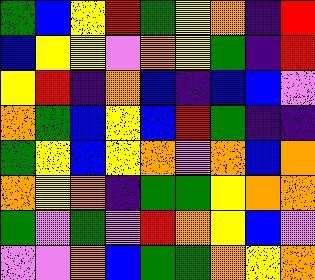[["green", "blue", "yellow", "red", "green", "yellow", "orange", "indigo", "red"], ["blue", "yellow", "yellow", "violet", "orange", "yellow", "green", "indigo", "red"], ["yellow", "red", "indigo", "orange", "blue", "indigo", "blue", "blue", "violet"], ["orange", "green", "blue", "yellow", "blue", "red", "green", "indigo", "indigo"], ["green", "yellow", "blue", "yellow", "orange", "violet", "orange", "blue", "orange"], ["orange", "yellow", "orange", "indigo", "green", "green", "yellow", "orange", "orange"], ["green", "violet", "green", "violet", "red", "orange", "yellow", "blue", "violet"], ["violet", "violet", "orange", "blue", "green", "green", "orange", "yellow", "orange"]]